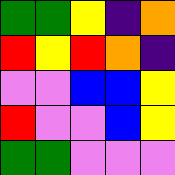[["green", "green", "yellow", "indigo", "orange"], ["red", "yellow", "red", "orange", "indigo"], ["violet", "violet", "blue", "blue", "yellow"], ["red", "violet", "violet", "blue", "yellow"], ["green", "green", "violet", "violet", "violet"]]